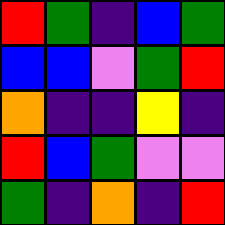[["red", "green", "indigo", "blue", "green"], ["blue", "blue", "violet", "green", "red"], ["orange", "indigo", "indigo", "yellow", "indigo"], ["red", "blue", "green", "violet", "violet"], ["green", "indigo", "orange", "indigo", "red"]]